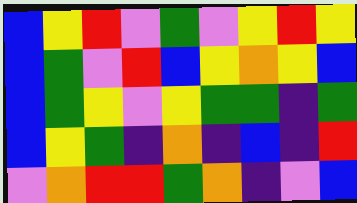[["blue", "yellow", "red", "violet", "green", "violet", "yellow", "red", "yellow"], ["blue", "green", "violet", "red", "blue", "yellow", "orange", "yellow", "blue"], ["blue", "green", "yellow", "violet", "yellow", "green", "green", "indigo", "green"], ["blue", "yellow", "green", "indigo", "orange", "indigo", "blue", "indigo", "red"], ["violet", "orange", "red", "red", "green", "orange", "indigo", "violet", "blue"]]